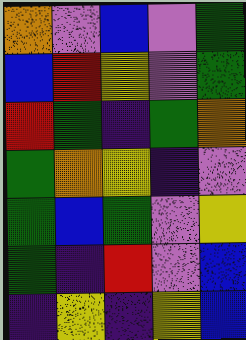[["orange", "violet", "blue", "violet", "green"], ["blue", "red", "yellow", "violet", "green"], ["red", "green", "indigo", "green", "orange"], ["green", "orange", "yellow", "indigo", "violet"], ["green", "blue", "green", "violet", "yellow"], ["green", "indigo", "red", "violet", "blue"], ["indigo", "yellow", "indigo", "yellow", "blue"]]